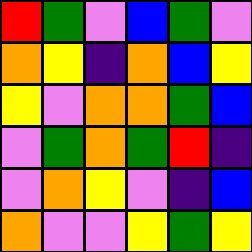[["red", "green", "violet", "blue", "green", "violet"], ["orange", "yellow", "indigo", "orange", "blue", "yellow"], ["yellow", "violet", "orange", "orange", "green", "blue"], ["violet", "green", "orange", "green", "red", "indigo"], ["violet", "orange", "yellow", "violet", "indigo", "blue"], ["orange", "violet", "violet", "yellow", "green", "yellow"]]